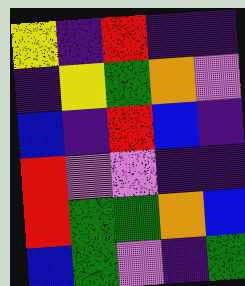[["yellow", "indigo", "red", "indigo", "indigo"], ["indigo", "yellow", "green", "orange", "violet"], ["blue", "indigo", "red", "blue", "indigo"], ["red", "violet", "violet", "indigo", "indigo"], ["red", "green", "green", "orange", "blue"], ["blue", "green", "violet", "indigo", "green"]]